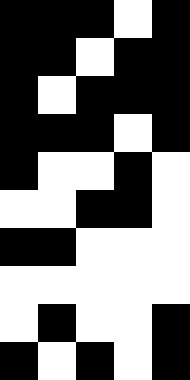[["black", "black", "black", "white", "black"], ["black", "black", "white", "black", "black"], ["black", "white", "black", "black", "black"], ["black", "black", "black", "white", "black"], ["black", "white", "white", "black", "white"], ["white", "white", "black", "black", "white"], ["black", "black", "white", "white", "white"], ["white", "white", "white", "white", "white"], ["white", "black", "white", "white", "black"], ["black", "white", "black", "white", "black"]]